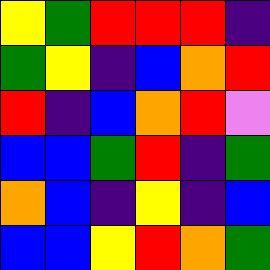[["yellow", "green", "red", "red", "red", "indigo"], ["green", "yellow", "indigo", "blue", "orange", "red"], ["red", "indigo", "blue", "orange", "red", "violet"], ["blue", "blue", "green", "red", "indigo", "green"], ["orange", "blue", "indigo", "yellow", "indigo", "blue"], ["blue", "blue", "yellow", "red", "orange", "green"]]